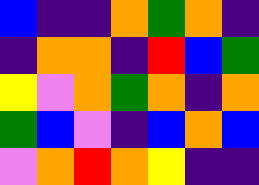[["blue", "indigo", "indigo", "orange", "green", "orange", "indigo"], ["indigo", "orange", "orange", "indigo", "red", "blue", "green"], ["yellow", "violet", "orange", "green", "orange", "indigo", "orange"], ["green", "blue", "violet", "indigo", "blue", "orange", "blue"], ["violet", "orange", "red", "orange", "yellow", "indigo", "indigo"]]